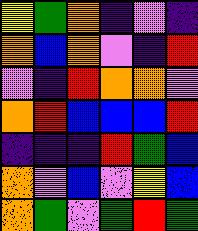[["yellow", "green", "orange", "indigo", "violet", "indigo"], ["orange", "blue", "orange", "violet", "indigo", "red"], ["violet", "indigo", "red", "orange", "orange", "violet"], ["orange", "red", "blue", "blue", "blue", "red"], ["indigo", "indigo", "indigo", "red", "green", "blue"], ["orange", "violet", "blue", "violet", "yellow", "blue"], ["orange", "green", "violet", "green", "red", "green"]]